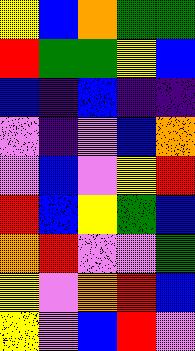[["yellow", "blue", "orange", "green", "green"], ["red", "green", "green", "yellow", "blue"], ["blue", "indigo", "blue", "indigo", "indigo"], ["violet", "indigo", "violet", "blue", "orange"], ["violet", "blue", "violet", "yellow", "red"], ["red", "blue", "yellow", "green", "blue"], ["orange", "red", "violet", "violet", "green"], ["yellow", "violet", "orange", "red", "blue"], ["yellow", "violet", "blue", "red", "violet"]]